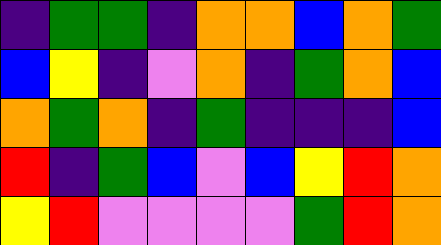[["indigo", "green", "green", "indigo", "orange", "orange", "blue", "orange", "green"], ["blue", "yellow", "indigo", "violet", "orange", "indigo", "green", "orange", "blue"], ["orange", "green", "orange", "indigo", "green", "indigo", "indigo", "indigo", "blue"], ["red", "indigo", "green", "blue", "violet", "blue", "yellow", "red", "orange"], ["yellow", "red", "violet", "violet", "violet", "violet", "green", "red", "orange"]]